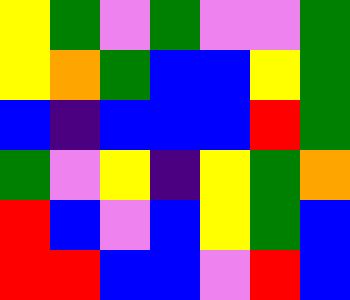[["yellow", "green", "violet", "green", "violet", "violet", "green"], ["yellow", "orange", "green", "blue", "blue", "yellow", "green"], ["blue", "indigo", "blue", "blue", "blue", "red", "green"], ["green", "violet", "yellow", "indigo", "yellow", "green", "orange"], ["red", "blue", "violet", "blue", "yellow", "green", "blue"], ["red", "red", "blue", "blue", "violet", "red", "blue"]]